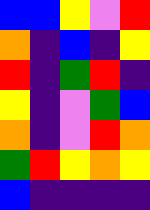[["blue", "blue", "yellow", "violet", "red"], ["orange", "indigo", "blue", "indigo", "yellow"], ["red", "indigo", "green", "red", "indigo"], ["yellow", "indigo", "violet", "green", "blue"], ["orange", "indigo", "violet", "red", "orange"], ["green", "red", "yellow", "orange", "yellow"], ["blue", "indigo", "indigo", "indigo", "indigo"]]